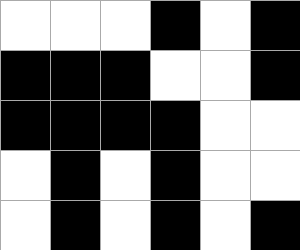[["white", "white", "white", "black", "white", "black"], ["black", "black", "black", "white", "white", "black"], ["black", "black", "black", "black", "white", "white"], ["white", "black", "white", "black", "white", "white"], ["white", "black", "white", "black", "white", "black"]]